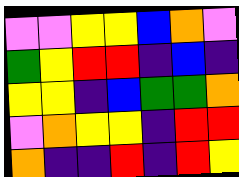[["violet", "violet", "yellow", "yellow", "blue", "orange", "violet"], ["green", "yellow", "red", "red", "indigo", "blue", "indigo"], ["yellow", "yellow", "indigo", "blue", "green", "green", "orange"], ["violet", "orange", "yellow", "yellow", "indigo", "red", "red"], ["orange", "indigo", "indigo", "red", "indigo", "red", "yellow"]]